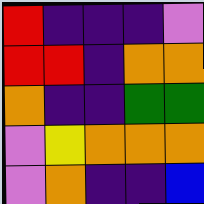[["red", "indigo", "indigo", "indigo", "violet"], ["red", "red", "indigo", "orange", "orange"], ["orange", "indigo", "indigo", "green", "green"], ["violet", "yellow", "orange", "orange", "orange"], ["violet", "orange", "indigo", "indigo", "blue"]]